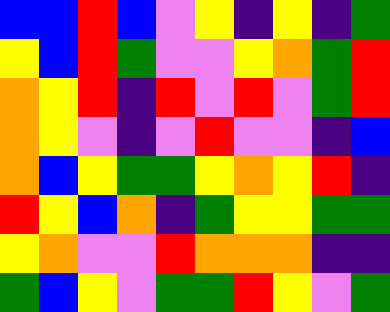[["blue", "blue", "red", "blue", "violet", "yellow", "indigo", "yellow", "indigo", "green"], ["yellow", "blue", "red", "green", "violet", "violet", "yellow", "orange", "green", "red"], ["orange", "yellow", "red", "indigo", "red", "violet", "red", "violet", "green", "red"], ["orange", "yellow", "violet", "indigo", "violet", "red", "violet", "violet", "indigo", "blue"], ["orange", "blue", "yellow", "green", "green", "yellow", "orange", "yellow", "red", "indigo"], ["red", "yellow", "blue", "orange", "indigo", "green", "yellow", "yellow", "green", "green"], ["yellow", "orange", "violet", "violet", "red", "orange", "orange", "orange", "indigo", "indigo"], ["green", "blue", "yellow", "violet", "green", "green", "red", "yellow", "violet", "green"]]